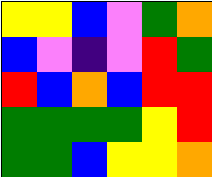[["yellow", "yellow", "blue", "violet", "green", "orange"], ["blue", "violet", "indigo", "violet", "red", "green"], ["red", "blue", "orange", "blue", "red", "red"], ["green", "green", "green", "green", "yellow", "red"], ["green", "green", "blue", "yellow", "yellow", "orange"]]